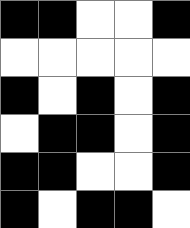[["black", "black", "white", "white", "black"], ["white", "white", "white", "white", "white"], ["black", "white", "black", "white", "black"], ["white", "black", "black", "white", "black"], ["black", "black", "white", "white", "black"], ["black", "white", "black", "black", "white"]]